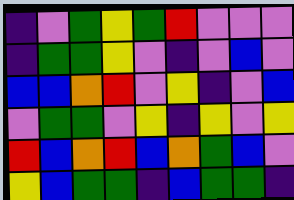[["indigo", "violet", "green", "yellow", "green", "red", "violet", "violet", "violet"], ["indigo", "green", "green", "yellow", "violet", "indigo", "violet", "blue", "violet"], ["blue", "blue", "orange", "red", "violet", "yellow", "indigo", "violet", "blue"], ["violet", "green", "green", "violet", "yellow", "indigo", "yellow", "violet", "yellow"], ["red", "blue", "orange", "red", "blue", "orange", "green", "blue", "violet"], ["yellow", "blue", "green", "green", "indigo", "blue", "green", "green", "indigo"]]